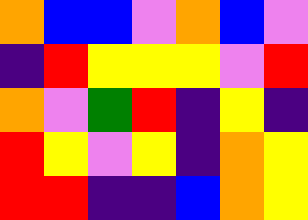[["orange", "blue", "blue", "violet", "orange", "blue", "violet"], ["indigo", "red", "yellow", "yellow", "yellow", "violet", "red"], ["orange", "violet", "green", "red", "indigo", "yellow", "indigo"], ["red", "yellow", "violet", "yellow", "indigo", "orange", "yellow"], ["red", "red", "indigo", "indigo", "blue", "orange", "yellow"]]